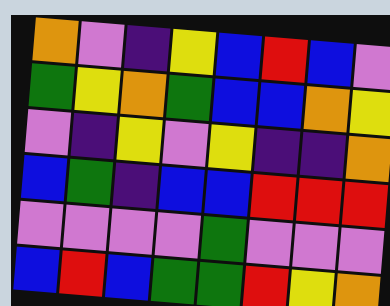[["orange", "violet", "indigo", "yellow", "blue", "red", "blue", "violet"], ["green", "yellow", "orange", "green", "blue", "blue", "orange", "yellow"], ["violet", "indigo", "yellow", "violet", "yellow", "indigo", "indigo", "orange"], ["blue", "green", "indigo", "blue", "blue", "red", "red", "red"], ["violet", "violet", "violet", "violet", "green", "violet", "violet", "violet"], ["blue", "red", "blue", "green", "green", "red", "yellow", "orange"]]